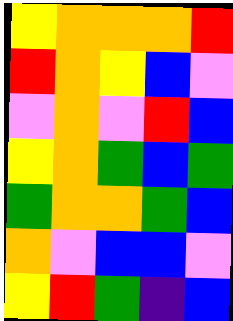[["yellow", "orange", "orange", "orange", "red"], ["red", "orange", "yellow", "blue", "violet"], ["violet", "orange", "violet", "red", "blue"], ["yellow", "orange", "green", "blue", "green"], ["green", "orange", "orange", "green", "blue"], ["orange", "violet", "blue", "blue", "violet"], ["yellow", "red", "green", "indigo", "blue"]]